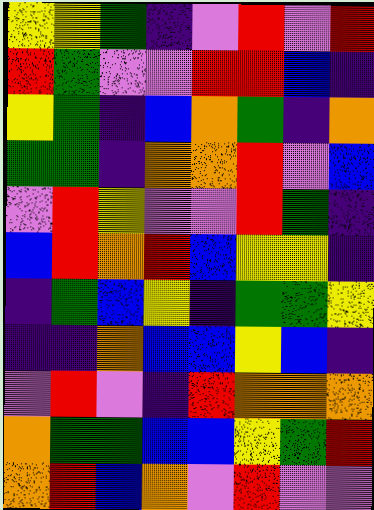[["yellow", "yellow", "green", "indigo", "violet", "red", "violet", "red"], ["red", "green", "violet", "violet", "red", "red", "blue", "indigo"], ["yellow", "green", "indigo", "blue", "orange", "green", "indigo", "orange"], ["green", "green", "indigo", "orange", "orange", "red", "violet", "blue"], ["violet", "red", "yellow", "violet", "violet", "red", "green", "indigo"], ["blue", "red", "orange", "red", "blue", "yellow", "yellow", "indigo"], ["indigo", "green", "blue", "yellow", "indigo", "green", "green", "yellow"], ["indigo", "indigo", "orange", "blue", "blue", "yellow", "blue", "indigo"], ["violet", "red", "violet", "indigo", "red", "orange", "orange", "orange"], ["orange", "green", "green", "blue", "blue", "yellow", "green", "red"], ["orange", "red", "blue", "orange", "violet", "red", "violet", "violet"]]